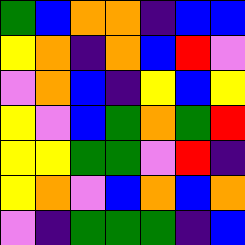[["green", "blue", "orange", "orange", "indigo", "blue", "blue"], ["yellow", "orange", "indigo", "orange", "blue", "red", "violet"], ["violet", "orange", "blue", "indigo", "yellow", "blue", "yellow"], ["yellow", "violet", "blue", "green", "orange", "green", "red"], ["yellow", "yellow", "green", "green", "violet", "red", "indigo"], ["yellow", "orange", "violet", "blue", "orange", "blue", "orange"], ["violet", "indigo", "green", "green", "green", "indigo", "blue"]]